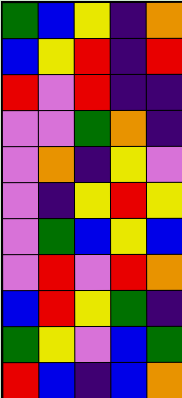[["green", "blue", "yellow", "indigo", "orange"], ["blue", "yellow", "red", "indigo", "red"], ["red", "violet", "red", "indigo", "indigo"], ["violet", "violet", "green", "orange", "indigo"], ["violet", "orange", "indigo", "yellow", "violet"], ["violet", "indigo", "yellow", "red", "yellow"], ["violet", "green", "blue", "yellow", "blue"], ["violet", "red", "violet", "red", "orange"], ["blue", "red", "yellow", "green", "indigo"], ["green", "yellow", "violet", "blue", "green"], ["red", "blue", "indigo", "blue", "orange"]]